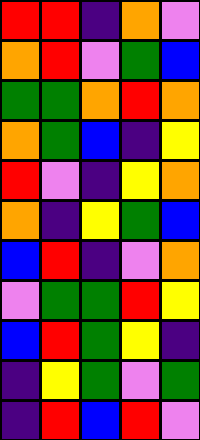[["red", "red", "indigo", "orange", "violet"], ["orange", "red", "violet", "green", "blue"], ["green", "green", "orange", "red", "orange"], ["orange", "green", "blue", "indigo", "yellow"], ["red", "violet", "indigo", "yellow", "orange"], ["orange", "indigo", "yellow", "green", "blue"], ["blue", "red", "indigo", "violet", "orange"], ["violet", "green", "green", "red", "yellow"], ["blue", "red", "green", "yellow", "indigo"], ["indigo", "yellow", "green", "violet", "green"], ["indigo", "red", "blue", "red", "violet"]]